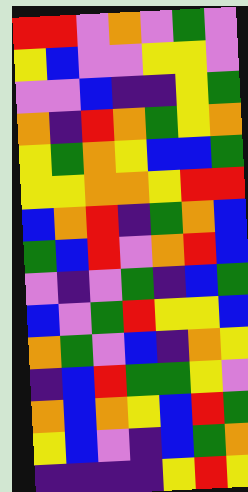[["red", "red", "violet", "orange", "violet", "green", "violet"], ["yellow", "blue", "violet", "violet", "yellow", "yellow", "violet"], ["violet", "violet", "blue", "indigo", "indigo", "yellow", "green"], ["orange", "indigo", "red", "orange", "green", "yellow", "orange"], ["yellow", "green", "orange", "yellow", "blue", "blue", "green"], ["yellow", "yellow", "orange", "orange", "yellow", "red", "red"], ["blue", "orange", "red", "indigo", "green", "orange", "blue"], ["green", "blue", "red", "violet", "orange", "red", "blue"], ["violet", "indigo", "violet", "green", "indigo", "blue", "green"], ["blue", "violet", "green", "red", "yellow", "yellow", "blue"], ["orange", "green", "violet", "blue", "indigo", "orange", "yellow"], ["indigo", "blue", "red", "green", "green", "yellow", "violet"], ["orange", "blue", "orange", "yellow", "blue", "red", "green"], ["yellow", "blue", "violet", "indigo", "blue", "green", "orange"], ["indigo", "indigo", "indigo", "indigo", "yellow", "red", "yellow"]]